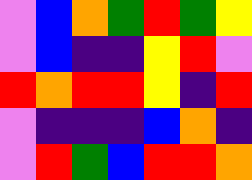[["violet", "blue", "orange", "green", "red", "green", "yellow"], ["violet", "blue", "indigo", "indigo", "yellow", "red", "violet"], ["red", "orange", "red", "red", "yellow", "indigo", "red"], ["violet", "indigo", "indigo", "indigo", "blue", "orange", "indigo"], ["violet", "red", "green", "blue", "red", "red", "orange"]]